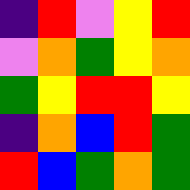[["indigo", "red", "violet", "yellow", "red"], ["violet", "orange", "green", "yellow", "orange"], ["green", "yellow", "red", "red", "yellow"], ["indigo", "orange", "blue", "red", "green"], ["red", "blue", "green", "orange", "green"]]